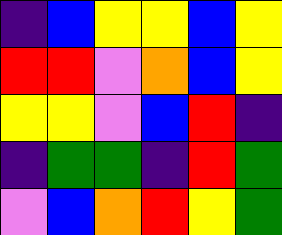[["indigo", "blue", "yellow", "yellow", "blue", "yellow"], ["red", "red", "violet", "orange", "blue", "yellow"], ["yellow", "yellow", "violet", "blue", "red", "indigo"], ["indigo", "green", "green", "indigo", "red", "green"], ["violet", "blue", "orange", "red", "yellow", "green"]]